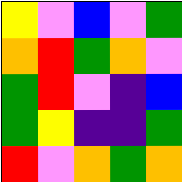[["yellow", "violet", "blue", "violet", "green"], ["orange", "red", "green", "orange", "violet"], ["green", "red", "violet", "indigo", "blue"], ["green", "yellow", "indigo", "indigo", "green"], ["red", "violet", "orange", "green", "orange"]]